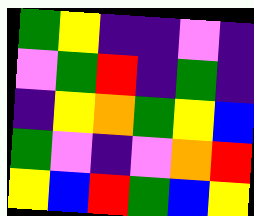[["green", "yellow", "indigo", "indigo", "violet", "indigo"], ["violet", "green", "red", "indigo", "green", "indigo"], ["indigo", "yellow", "orange", "green", "yellow", "blue"], ["green", "violet", "indigo", "violet", "orange", "red"], ["yellow", "blue", "red", "green", "blue", "yellow"]]